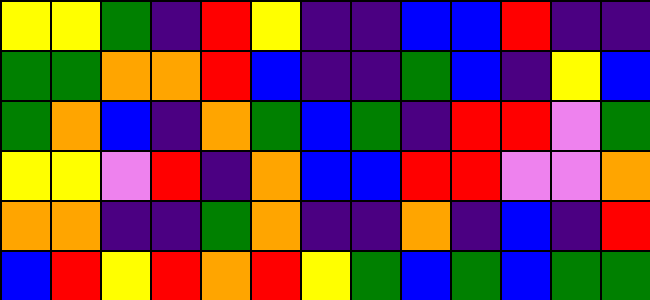[["yellow", "yellow", "green", "indigo", "red", "yellow", "indigo", "indigo", "blue", "blue", "red", "indigo", "indigo"], ["green", "green", "orange", "orange", "red", "blue", "indigo", "indigo", "green", "blue", "indigo", "yellow", "blue"], ["green", "orange", "blue", "indigo", "orange", "green", "blue", "green", "indigo", "red", "red", "violet", "green"], ["yellow", "yellow", "violet", "red", "indigo", "orange", "blue", "blue", "red", "red", "violet", "violet", "orange"], ["orange", "orange", "indigo", "indigo", "green", "orange", "indigo", "indigo", "orange", "indigo", "blue", "indigo", "red"], ["blue", "red", "yellow", "red", "orange", "red", "yellow", "green", "blue", "green", "blue", "green", "green"]]